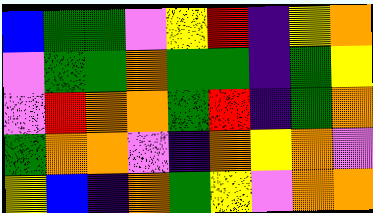[["blue", "green", "green", "violet", "yellow", "red", "indigo", "yellow", "orange"], ["violet", "green", "green", "orange", "green", "green", "indigo", "green", "yellow"], ["violet", "red", "orange", "orange", "green", "red", "indigo", "green", "orange"], ["green", "orange", "orange", "violet", "indigo", "orange", "yellow", "orange", "violet"], ["yellow", "blue", "indigo", "orange", "green", "yellow", "violet", "orange", "orange"]]